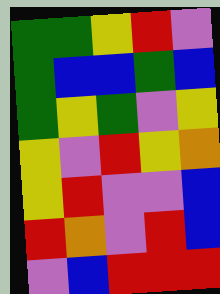[["green", "green", "yellow", "red", "violet"], ["green", "blue", "blue", "green", "blue"], ["green", "yellow", "green", "violet", "yellow"], ["yellow", "violet", "red", "yellow", "orange"], ["yellow", "red", "violet", "violet", "blue"], ["red", "orange", "violet", "red", "blue"], ["violet", "blue", "red", "red", "red"]]